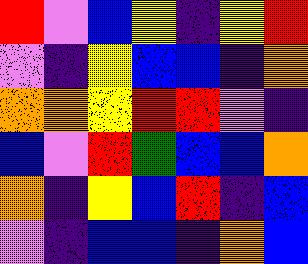[["red", "violet", "blue", "yellow", "indigo", "yellow", "red"], ["violet", "indigo", "yellow", "blue", "blue", "indigo", "orange"], ["orange", "orange", "yellow", "red", "red", "violet", "indigo"], ["blue", "violet", "red", "green", "blue", "blue", "orange"], ["orange", "indigo", "yellow", "blue", "red", "indigo", "blue"], ["violet", "indigo", "blue", "blue", "indigo", "orange", "blue"]]